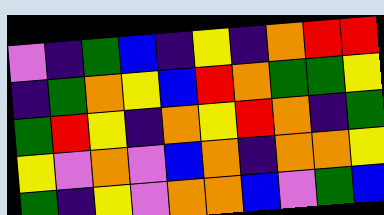[["violet", "indigo", "green", "blue", "indigo", "yellow", "indigo", "orange", "red", "red"], ["indigo", "green", "orange", "yellow", "blue", "red", "orange", "green", "green", "yellow"], ["green", "red", "yellow", "indigo", "orange", "yellow", "red", "orange", "indigo", "green"], ["yellow", "violet", "orange", "violet", "blue", "orange", "indigo", "orange", "orange", "yellow"], ["green", "indigo", "yellow", "violet", "orange", "orange", "blue", "violet", "green", "blue"]]